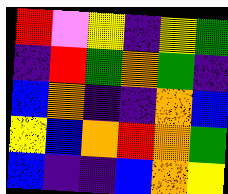[["red", "violet", "yellow", "indigo", "yellow", "green"], ["indigo", "red", "green", "orange", "green", "indigo"], ["blue", "orange", "indigo", "indigo", "orange", "blue"], ["yellow", "blue", "orange", "red", "orange", "green"], ["blue", "indigo", "indigo", "blue", "orange", "yellow"]]